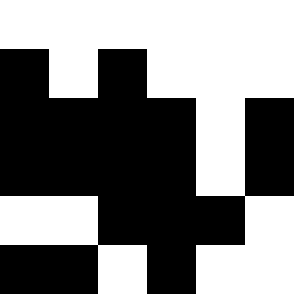[["white", "white", "white", "white", "white", "white"], ["black", "white", "black", "white", "white", "white"], ["black", "black", "black", "black", "white", "black"], ["black", "black", "black", "black", "white", "black"], ["white", "white", "black", "black", "black", "white"], ["black", "black", "white", "black", "white", "white"]]